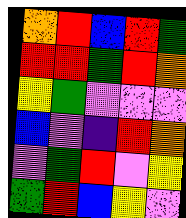[["orange", "red", "blue", "red", "green"], ["red", "red", "green", "red", "orange"], ["yellow", "green", "violet", "violet", "violet"], ["blue", "violet", "indigo", "red", "orange"], ["violet", "green", "red", "violet", "yellow"], ["green", "red", "blue", "yellow", "violet"]]